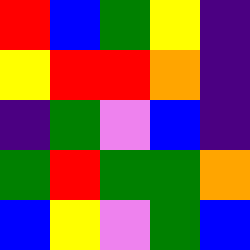[["red", "blue", "green", "yellow", "indigo"], ["yellow", "red", "red", "orange", "indigo"], ["indigo", "green", "violet", "blue", "indigo"], ["green", "red", "green", "green", "orange"], ["blue", "yellow", "violet", "green", "blue"]]